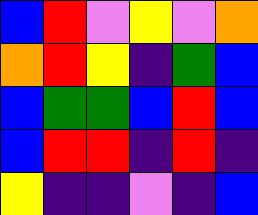[["blue", "red", "violet", "yellow", "violet", "orange"], ["orange", "red", "yellow", "indigo", "green", "blue"], ["blue", "green", "green", "blue", "red", "blue"], ["blue", "red", "red", "indigo", "red", "indigo"], ["yellow", "indigo", "indigo", "violet", "indigo", "blue"]]